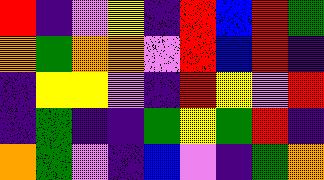[["red", "indigo", "violet", "yellow", "indigo", "red", "blue", "red", "green"], ["orange", "green", "orange", "orange", "violet", "red", "blue", "red", "indigo"], ["indigo", "yellow", "yellow", "violet", "indigo", "red", "yellow", "violet", "red"], ["indigo", "green", "indigo", "indigo", "green", "yellow", "green", "red", "indigo"], ["orange", "green", "violet", "indigo", "blue", "violet", "indigo", "green", "orange"]]